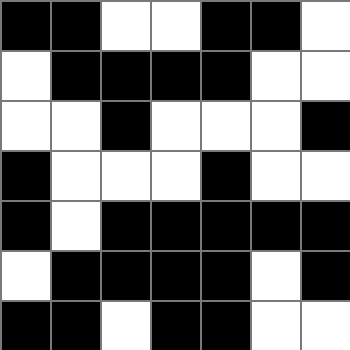[["black", "black", "white", "white", "black", "black", "white"], ["white", "black", "black", "black", "black", "white", "white"], ["white", "white", "black", "white", "white", "white", "black"], ["black", "white", "white", "white", "black", "white", "white"], ["black", "white", "black", "black", "black", "black", "black"], ["white", "black", "black", "black", "black", "white", "black"], ["black", "black", "white", "black", "black", "white", "white"]]